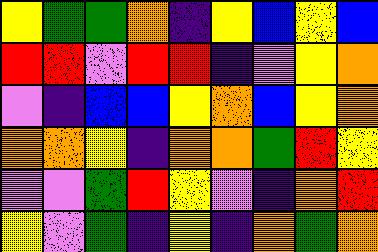[["yellow", "green", "green", "orange", "indigo", "yellow", "blue", "yellow", "blue"], ["red", "red", "violet", "red", "red", "indigo", "violet", "yellow", "orange"], ["violet", "indigo", "blue", "blue", "yellow", "orange", "blue", "yellow", "orange"], ["orange", "orange", "yellow", "indigo", "orange", "orange", "green", "red", "yellow"], ["violet", "violet", "green", "red", "yellow", "violet", "indigo", "orange", "red"], ["yellow", "violet", "green", "indigo", "yellow", "indigo", "orange", "green", "orange"]]